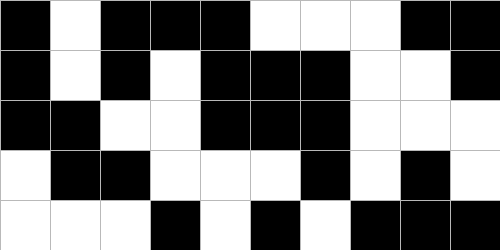[["black", "white", "black", "black", "black", "white", "white", "white", "black", "black"], ["black", "white", "black", "white", "black", "black", "black", "white", "white", "black"], ["black", "black", "white", "white", "black", "black", "black", "white", "white", "white"], ["white", "black", "black", "white", "white", "white", "black", "white", "black", "white"], ["white", "white", "white", "black", "white", "black", "white", "black", "black", "black"]]